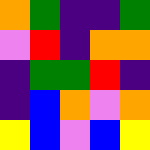[["orange", "green", "indigo", "indigo", "green"], ["violet", "red", "indigo", "orange", "orange"], ["indigo", "green", "green", "red", "indigo"], ["indigo", "blue", "orange", "violet", "orange"], ["yellow", "blue", "violet", "blue", "yellow"]]